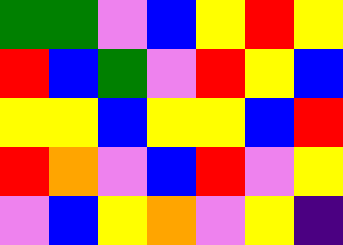[["green", "green", "violet", "blue", "yellow", "red", "yellow"], ["red", "blue", "green", "violet", "red", "yellow", "blue"], ["yellow", "yellow", "blue", "yellow", "yellow", "blue", "red"], ["red", "orange", "violet", "blue", "red", "violet", "yellow"], ["violet", "blue", "yellow", "orange", "violet", "yellow", "indigo"]]